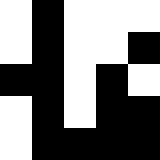[["white", "black", "white", "white", "white"], ["white", "black", "white", "white", "black"], ["black", "black", "white", "black", "white"], ["white", "black", "white", "black", "black"], ["white", "black", "black", "black", "black"]]